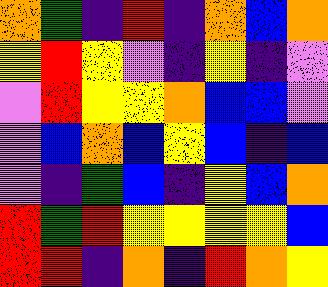[["orange", "green", "indigo", "red", "indigo", "orange", "blue", "orange"], ["yellow", "red", "yellow", "violet", "indigo", "yellow", "indigo", "violet"], ["violet", "red", "yellow", "yellow", "orange", "blue", "blue", "violet"], ["violet", "blue", "orange", "blue", "yellow", "blue", "indigo", "blue"], ["violet", "indigo", "green", "blue", "indigo", "yellow", "blue", "orange"], ["red", "green", "red", "yellow", "yellow", "yellow", "yellow", "blue"], ["red", "red", "indigo", "orange", "indigo", "red", "orange", "yellow"]]